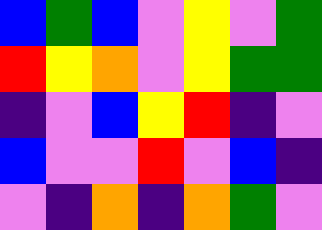[["blue", "green", "blue", "violet", "yellow", "violet", "green"], ["red", "yellow", "orange", "violet", "yellow", "green", "green"], ["indigo", "violet", "blue", "yellow", "red", "indigo", "violet"], ["blue", "violet", "violet", "red", "violet", "blue", "indigo"], ["violet", "indigo", "orange", "indigo", "orange", "green", "violet"]]